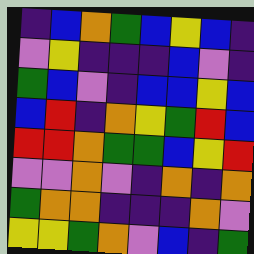[["indigo", "blue", "orange", "green", "blue", "yellow", "blue", "indigo"], ["violet", "yellow", "indigo", "indigo", "indigo", "blue", "violet", "indigo"], ["green", "blue", "violet", "indigo", "blue", "blue", "yellow", "blue"], ["blue", "red", "indigo", "orange", "yellow", "green", "red", "blue"], ["red", "red", "orange", "green", "green", "blue", "yellow", "red"], ["violet", "violet", "orange", "violet", "indigo", "orange", "indigo", "orange"], ["green", "orange", "orange", "indigo", "indigo", "indigo", "orange", "violet"], ["yellow", "yellow", "green", "orange", "violet", "blue", "indigo", "green"]]